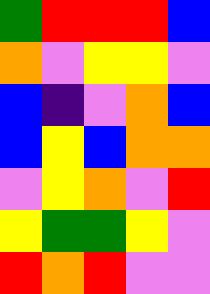[["green", "red", "red", "red", "blue"], ["orange", "violet", "yellow", "yellow", "violet"], ["blue", "indigo", "violet", "orange", "blue"], ["blue", "yellow", "blue", "orange", "orange"], ["violet", "yellow", "orange", "violet", "red"], ["yellow", "green", "green", "yellow", "violet"], ["red", "orange", "red", "violet", "violet"]]